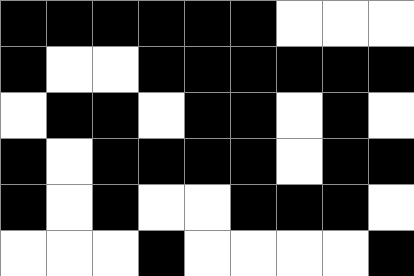[["black", "black", "black", "black", "black", "black", "white", "white", "white"], ["black", "white", "white", "black", "black", "black", "black", "black", "black"], ["white", "black", "black", "white", "black", "black", "white", "black", "white"], ["black", "white", "black", "black", "black", "black", "white", "black", "black"], ["black", "white", "black", "white", "white", "black", "black", "black", "white"], ["white", "white", "white", "black", "white", "white", "white", "white", "black"]]